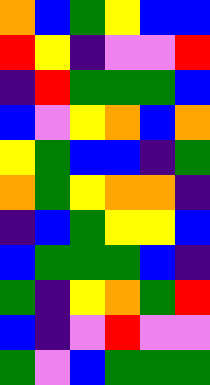[["orange", "blue", "green", "yellow", "blue", "blue"], ["red", "yellow", "indigo", "violet", "violet", "red"], ["indigo", "red", "green", "green", "green", "blue"], ["blue", "violet", "yellow", "orange", "blue", "orange"], ["yellow", "green", "blue", "blue", "indigo", "green"], ["orange", "green", "yellow", "orange", "orange", "indigo"], ["indigo", "blue", "green", "yellow", "yellow", "blue"], ["blue", "green", "green", "green", "blue", "indigo"], ["green", "indigo", "yellow", "orange", "green", "red"], ["blue", "indigo", "violet", "red", "violet", "violet"], ["green", "violet", "blue", "green", "green", "green"]]